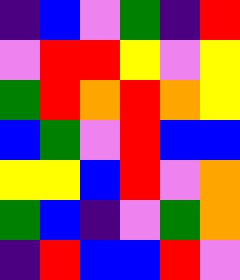[["indigo", "blue", "violet", "green", "indigo", "red"], ["violet", "red", "red", "yellow", "violet", "yellow"], ["green", "red", "orange", "red", "orange", "yellow"], ["blue", "green", "violet", "red", "blue", "blue"], ["yellow", "yellow", "blue", "red", "violet", "orange"], ["green", "blue", "indigo", "violet", "green", "orange"], ["indigo", "red", "blue", "blue", "red", "violet"]]